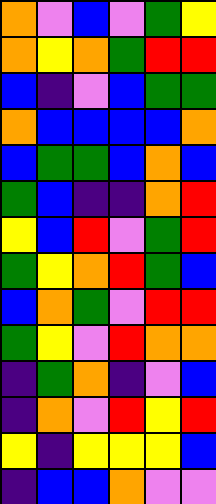[["orange", "violet", "blue", "violet", "green", "yellow"], ["orange", "yellow", "orange", "green", "red", "red"], ["blue", "indigo", "violet", "blue", "green", "green"], ["orange", "blue", "blue", "blue", "blue", "orange"], ["blue", "green", "green", "blue", "orange", "blue"], ["green", "blue", "indigo", "indigo", "orange", "red"], ["yellow", "blue", "red", "violet", "green", "red"], ["green", "yellow", "orange", "red", "green", "blue"], ["blue", "orange", "green", "violet", "red", "red"], ["green", "yellow", "violet", "red", "orange", "orange"], ["indigo", "green", "orange", "indigo", "violet", "blue"], ["indigo", "orange", "violet", "red", "yellow", "red"], ["yellow", "indigo", "yellow", "yellow", "yellow", "blue"], ["indigo", "blue", "blue", "orange", "violet", "violet"]]